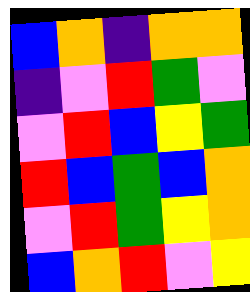[["blue", "orange", "indigo", "orange", "orange"], ["indigo", "violet", "red", "green", "violet"], ["violet", "red", "blue", "yellow", "green"], ["red", "blue", "green", "blue", "orange"], ["violet", "red", "green", "yellow", "orange"], ["blue", "orange", "red", "violet", "yellow"]]